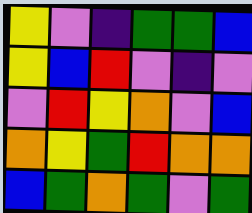[["yellow", "violet", "indigo", "green", "green", "blue"], ["yellow", "blue", "red", "violet", "indigo", "violet"], ["violet", "red", "yellow", "orange", "violet", "blue"], ["orange", "yellow", "green", "red", "orange", "orange"], ["blue", "green", "orange", "green", "violet", "green"]]